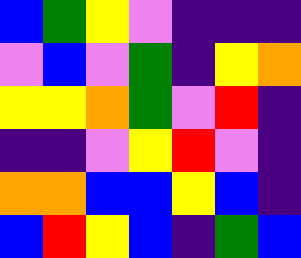[["blue", "green", "yellow", "violet", "indigo", "indigo", "indigo"], ["violet", "blue", "violet", "green", "indigo", "yellow", "orange"], ["yellow", "yellow", "orange", "green", "violet", "red", "indigo"], ["indigo", "indigo", "violet", "yellow", "red", "violet", "indigo"], ["orange", "orange", "blue", "blue", "yellow", "blue", "indigo"], ["blue", "red", "yellow", "blue", "indigo", "green", "blue"]]